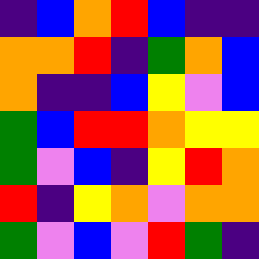[["indigo", "blue", "orange", "red", "blue", "indigo", "indigo"], ["orange", "orange", "red", "indigo", "green", "orange", "blue"], ["orange", "indigo", "indigo", "blue", "yellow", "violet", "blue"], ["green", "blue", "red", "red", "orange", "yellow", "yellow"], ["green", "violet", "blue", "indigo", "yellow", "red", "orange"], ["red", "indigo", "yellow", "orange", "violet", "orange", "orange"], ["green", "violet", "blue", "violet", "red", "green", "indigo"]]